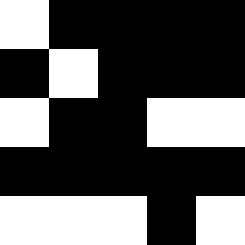[["white", "black", "black", "black", "black"], ["black", "white", "black", "black", "black"], ["white", "black", "black", "white", "white"], ["black", "black", "black", "black", "black"], ["white", "white", "white", "black", "white"]]